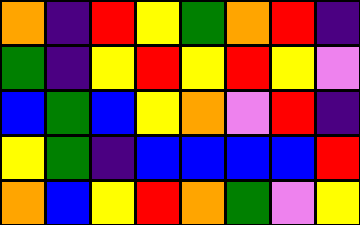[["orange", "indigo", "red", "yellow", "green", "orange", "red", "indigo"], ["green", "indigo", "yellow", "red", "yellow", "red", "yellow", "violet"], ["blue", "green", "blue", "yellow", "orange", "violet", "red", "indigo"], ["yellow", "green", "indigo", "blue", "blue", "blue", "blue", "red"], ["orange", "blue", "yellow", "red", "orange", "green", "violet", "yellow"]]